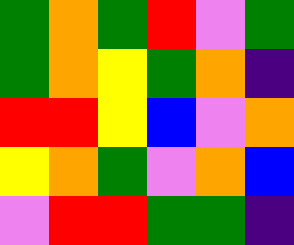[["green", "orange", "green", "red", "violet", "green"], ["green", "orange", "yellow", "green", "orange", "indigo"], ["red", "red", "yellow", "blue", "violet", "orange"], ["yellow", "orange", "green", "violet", "orange", "blue"], ["violet", "red", "red", "green", "green", "indigo"]]